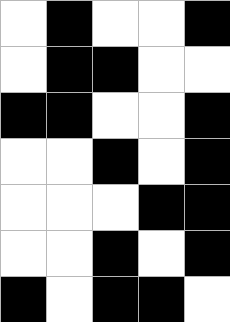[["white", "black", "white", "white", "black"], ["white", "black", "black", "white", "white"], ["black", "black", "white", "white", "black"], ["white", "white", "black", "white", "black"], ["white", "white", "white", "black", "black"], ["white", "white", "black", "white", "black"], ["black", "white", "black", "black", "white"]]